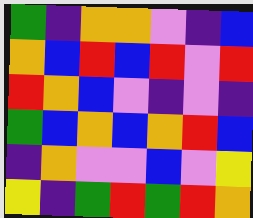[["green", "indigo", "orange", "orange", "violet", "indigo", "blue"], ["orange", "blue", "red", "blue", "red", "violet", "red"], ["red", "orange", "blue", "violet", "indigo", "violet", "indigo"], ["green", "blue", "orange", "blue", "orange", "red", "blue"], ["indigo", "orange", "violet", "violet", "blue", "violet", "yellow"], ["yellow", "indigo", "green", "red", "green", "red", "orange"]]